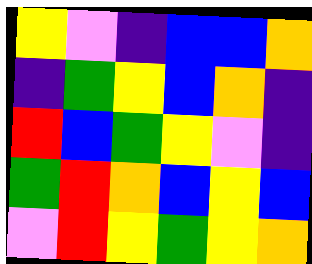[["yellow", "violet", "indigo", "blue", "blue", "orange"], ["indigo", "green", "yellow", "blue", "orange", "indigo"], ["red", "blue", "green", "yellow", "violet", "indigo"], ["green", "red", "orange", "blue", "yellow", "blue"], ["violet", "red", "yellow", "green", "yellow", "orange"]]